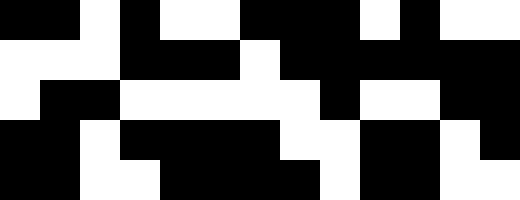[["black", "black", "white", "black", "white", "white", "black", "black", "black", "white", "black", "white", "white"], ["white", "white", "white", "black", "black", "black", "white", "black", "black", "black", "black", "black", "black"], ["white", "black", "black", "white", "white", "white", "white", "white", "black", "white", "white", "black", "black"], ["black", "black", "white", "black", "black", "black", "black", "white", "white", "black", "black", "white", "black"], ["black", "black", "white", "white", "black", "black", "black", "black", "white", "black", "black", "white", "white"]]